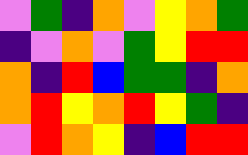[["violet", "green", "indigo", "orange", "violet", "yellow", "orange", "green"], ["indigo", "violet", "orange", "violet", "green", "yellow", "red", "red"], ["orange", "indigo", "red", "blue", "green", "green", "indigo", "orange"], ["orange", "red", "yellow", "orange", "red", "yellow", "green", "indigo"], ["violet", "red", "orange", "yellow", "indigo", "blue", "red", "red"]]